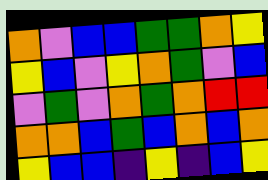[["orange", "violet", "blue", "blue", "green", "green", "orange", "yellow"], ["yellow", "blue", "violet", "yellow", "orange", "green", "violet", "blue"], ["violet", "green", "violet", "orange", "green", "orange", "red", "red"], ["orange", "orange", "blue", "green", "blue", "orange", "blue", "orange"], ["yellow", "blue", "blue", "indigo", "yellow", "indigo", "blue", "yellow"]]